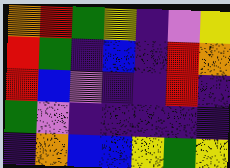[["orange", "red", "green", "yellow", "indigo", "violet", "yellow"], ["red", "green", "indigo", "blue", "indigo", "red", "orange"], ["red", "blue", "violet", "indigo", "indigo", "red", "indigo"], ["green", "violet", "indigo", "indigo", "indigo", "indigo", "indigo"], ["indigo", "orange", "blue", "blue", "yellow", "green", "yellow"]]